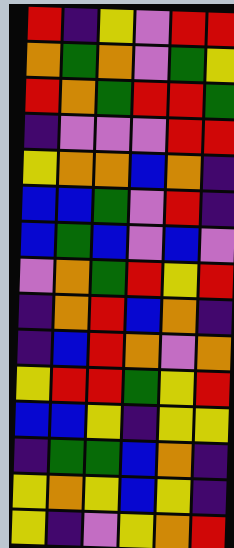[["red", "indigo", "yellow", "violet", "red", "red"], ["orange", "green", "orange", "violet", "green", "yellow"], ["red", "orange", "green", "red", "red", "green"], ["indigo", "violet", "violet", "violet", "red", "red"], ["yellow", "orange", "orange", "blue", "orange", "indigo"], ["blue", "blue", "green", "violet", "red", "indigo"], ["blue", "green", "blue", "violet", "blue", "violet"], ["violet", "orange", "green", "red", "yellow", "red"], ["indigo", "orange", "red", "blue", "orange", "indigo"], ["indigo", "blue", "red", "orange", "violet", "orange"], ["yellow", "red", "red", "green", "yellow", "red"], ["blue", "blue", "yellow", "indigo", "yellow", "yellow"], ["indigo", "green", "green", "blue", "orange", "indigo"], ["yellow", "orange", "yellow", "blue", "yellow", "indigo"], ["yellow", "indigo", "violet", "yellow", "orange", "red"]]